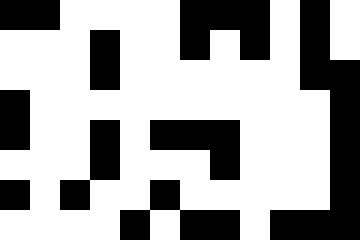[["black", "black", "white", "white", "white", "white", "black", "black", "black", "white", "black", "white"], ["white", "white", "white", "black", "white", "white", "black", "white", "black", "white", "black", "white"], ["white", "white", "white", "black", "white", "white", "white", "white", "white", "white", "black", "black"], ["black", "white", "white", "white", "white", "white", "white", "white", "white", "white", "white", "black"], ["black", "white", "white", "black", "white", "black", "black", "black", "white", "white", "white", "black"], ["white", "white", "white", "black", "white", "white", "white", "black", "white", "white", "white", "black"], ["black", "white", "black", "white", "white", "black", "white", "white", "white", "white", "white", "black"], ["white", "white", "white", "white", "black", "white", "black", "black", "white", "black", "black", "black"]]